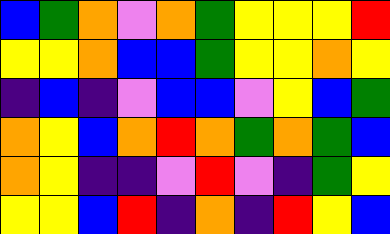[["blue", "green", "orange", "violet", "orange", "green", "yellow", "yellow", "yellow", "red"], ["yellow", "yellow", "orange", "blue", "blue", "green", "yellow", "yellow", "orange", "yellow"], ["indigo", "blue", "indigo", "violet", "blue", "blue", "violet", "yellow", "blue", "green"], ["orange", "yellow", "blue", "orange", "red", "orange", "green", "orange", "green", "blue"], ["orange", "yellow", "indigo", "indigo", "violet", "red", "violet", "indigo", "green", "yellow"], ["yellow", "yellow", "blue", "red", "indigo", "orange", "indigo", "red", "yellow", "blue"]]